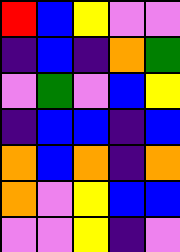[["red", "blue", "yellow", "violet", "violet"], ["indigo", "blue", "indigo", "orange", "green"], ["violet", "green", "violet", "blue", "yellow"], ["indigo", "blue", "blue", "indigo", "blue"], ["orange", "blue", "orange", "indigo", "orange"], ["orange", "violet", "yellow", "blue", "blue"], ["violet", "violet", "yellow", "indigo", "violet"]]